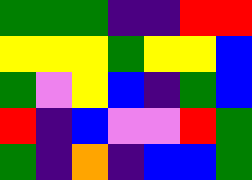[["green", "green", "green", "indigo", "indigo", "red", "red"], ["yellow", "yellow", "yellow", "green", "yellow", "yellow", "blue"], ["green", "violet", "yellow", "blue", "indigo", "green", "blue"], ["red", "indigo", "blue", "violet", "violet", "red", "green"], ["green", "indigo", "orange", "indigo", "blue", "blue", "green"]]